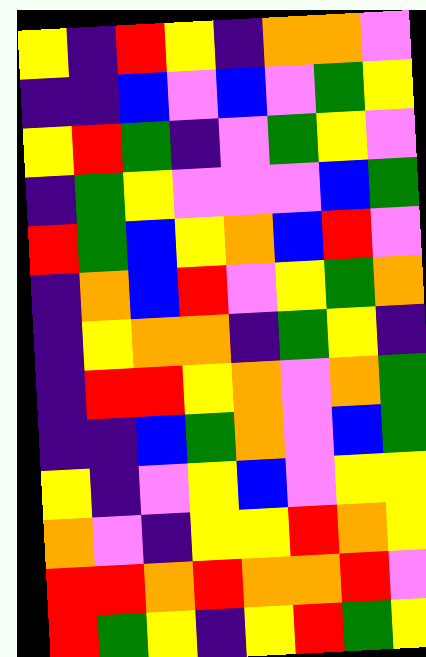[["yellow", "indigo", "red", "yellow", "indigo", "orange", "orange", "violet"], ["indigo", "indigo", "blue", "violet", "blue", "violet", "green", "yellow"], ["yellow", "red", "green", "indigo", "violet", "green", "yellow", "violet"], ["indigo", "green", "yellow", "violet", "violet", "violet", "blue", "green"], ["red", "green", "blue", "yellow", "orange", "blue", "red", "violet"], ["indigo", "orange", "blue", "red", "violet", "yellow", "green", "orange"], ["indigo", "yellow", "orange", "orange", "indigo", "green", "yellow", "indigo"], ["indigo", "red", "red", "yellow", "orange", "violet", "orange", "green"], ["indigo", "indigo", "blue", "green", "orange", "violet", "blue", "green"], ["yellow", "indigo", "violet", "yellow", "blue", "violet", "yellow", "yellow"], ["orange", "violet", "indigo", "yellow", "yellow", "red", "orange", "yellow"], ["red", "red", "orange", "red", "orange", "orange", "red", "violet"], ["red", "green", "yellow", "indigo", "yellow", "red", "green", "yellow"]]